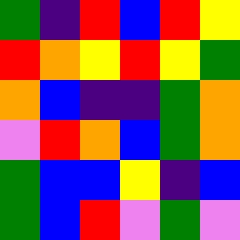[["green", "indigo", "red", "blue", "red", "yellow"], ["red", "orange", "yellow", "red", "yellow", "green"], ["orange", "blue", "indigo", "indigo", "green", "orange"], ["violet", "red", "orange", "blue", "green", "orange"], ["green", "blue", "blue", "yellow", "indigo", "blue"], ["green", "blue", "red", "violet", "green", "violet"]]